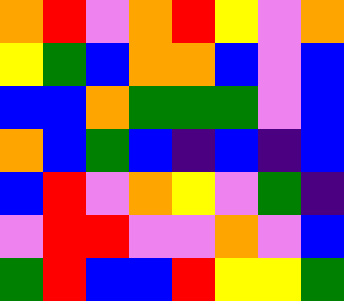[["orange", "red", "violet", "orange", "red", "yellow", "violet", "orange"], ["yellow", "green", "blue", "orange", "orange", "blue", "violet", "blue"], ["blue", "blue", "orange", "green", "green", "green", "violet", "blue"], ["orange", "blue", "green", "blue", "indigo", "blue", "indigo", "blue"], ["blue", "red", "violet", "orange", "yellow", "violet", "green", "indigo"], ["violet", "red", "red", "violet", "violet", "orange", "violet", "blue"], ["green", "red", "blue", "blue", "red", "yellow", "yellow", "green"]]